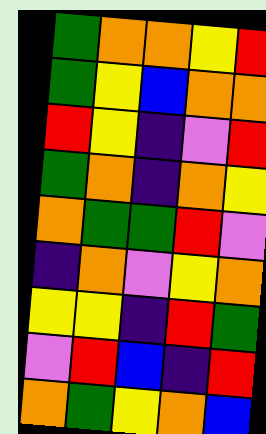[["green", "orange", "orange", "yellow", "red"], ["green", "yellow", "blue", "orange", "orange"], ["red", "yellow", "indigo", "violet", "red"], ["green", "orange", "indigo", "orange", "yellow"], ["orange", "green", "green", "red", "violet"], ["indigo", "orange", "violet", "yellow", "orange"], ["yellow", "yellow", "indigo", "red", "green"], ["violet", "red", "blue", "indigo", "red"], ["orange", "green", "yellow", "orange", "blue"]]